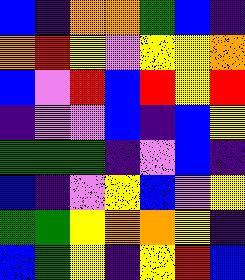[["blue", "indigo", "orange", "orange", "green", "blue", "indigo"], ["orange", "red", "yellow", "violet", "yellow", "yellow", "orange"], ["blue", "violet", "red", "blue", "red", "yellow", "red"], ["indigo", "violet", "violet", "blue", "indigo", "blue", "yellow"], ["green", "green", "green", "indigo", "violet", "blue", "indigo"], ["blue", "indigo", "violet", "yellow", "blue", "violet", "yellow"], ["green", "green", "yellow", "orange", "orange", "yellow", "indigo"], ["blue", "green", "yellow", "indigo", "yellow", "red", "blue"]]